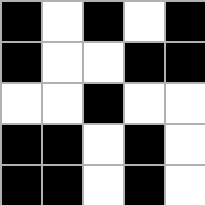[["black", "white", "black", "white", "black"], ["black", "white", "white", "black", "black"], ["white", "white", "black", "white", "white"], ["black", "black", "white", "black", "white"], ["black", "black", "white", "black", "white"]]